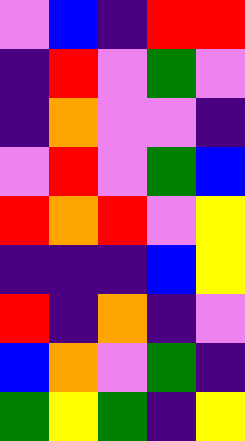[["violet", "blue", "indigo", "red", "red"], ["indigo", "red", "violet", "green", "violet"], ["indigo", "orange", "violet", "violet", "indigo"], ["violet", "red", "violet", "green", "blue"], ["red", "orange", "red", "violet", "yellow"], ["indigo", "indigo", "indigo", "blue", "yellow"], ["red", "indigo", "orange", "indigo", "violet"], ["blue", "orange", "violet", "green", "indigo"], ["green", "yellow", "green", "indigo", "yellow"]]